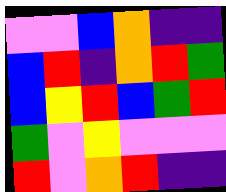[["violet", "violet", "blue", "orange", "indigo", "indigo"], ["blue", "red", "indigo", "orange", "red", "green"], ["blue", "yellow", "red", "blue", "green", "red"], ["green", "violet", "yellow", "violet", "violet", "violet"], ["red", "violet", "orange", "red", "indigo", "indigo"]]